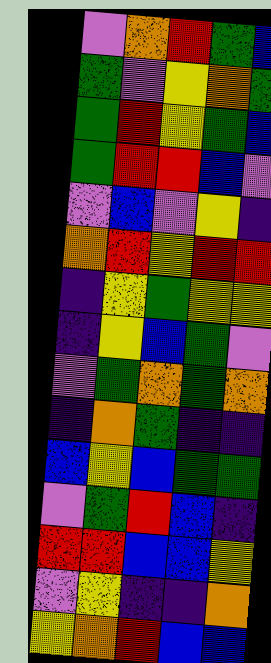[["violet", "orange", "red", "green", "blue"], ["green", "violet", "yellow", "orange", "green"], ["green", "red", "yellow", "green", "blue"], ["green", "red", "red", "blue", "violet"], ["violet", "blue", "violet", "yellow", "indigo"], ["orange", "red", "yellow", "red", "red"], ["indigo", "yellow", "green", "yellow", "yellow"], ["indigo", "yellow", "blue", "green", "violet"], ["violet", "green", "orange", "green", "orange"], ["indigo", "orange", "green", "indigo", "indigo"], ["blue", "yellow", "blue", "green", "green"], ["violet", "green", "red", "blue", "indigo"], ["red", "red", "blue", "blue", "yellow"], ["violet", "yellow", "indigo", "indigo", "orange"], ["yellow", "orange", "red", "blue", "blue"]]